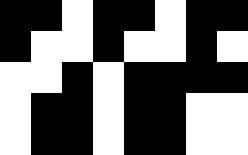[["black", "black", "white", "black", "black", "white", "black", "black"], ["black", "white", "white", "black", "white", "white", "black", "white"], ["white", "white", "black", "white", "black", "black", "black", "black"], ["white", "black", "black", "white", "black", "black", "white", "white"], ["white", "black", "black", "white", "black", "black", "white", "white"]]